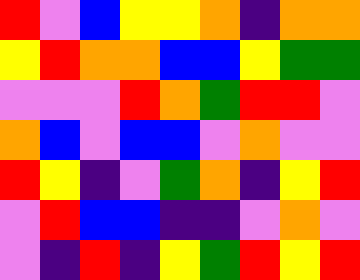[["red", "violet", "blue", "yellow", "yellow", "orange", "indigo", "orange", "orange"], ["yellow", "red", "orange", "orange", "blue", "blue", "yellow", "green", "green"], ["violet", "violet", "violet", "red", "orange", "green", "red", "red", "violet"], ["orange", "blue", "violet", "blue", "blue", "violet", "orange", "violet", "violet"], ["red", "yellow", "indigo", "violet", "green", "orange", "indigo", "yellow", "red"], ["violet", "red", "blue", "blue", "indigo", "indigo", "violet", "orange", "violet"], ["violet", "indigo", "red", "indigo", "yellow", "green", "red", "yellow", "red"]]